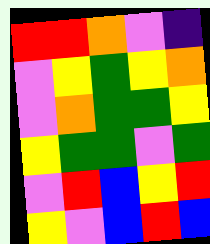[["red", "red", "orange", "violet", "indigo"], ["violet", "yellow", "green", "yellow", "orange"], ["violet", "orange", "green", "green", "yellow"], ["yellow", "green", "green", "violet", "green"], ["violet", "red", "blue", "yellow", "red"], ["yellow", "violet", "blue", "red", "blue"]]